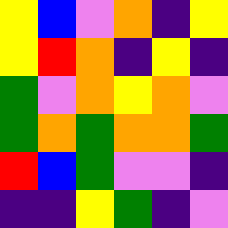[["yellow", "blue", "violet", "orange", "indigo", "yellow"], ["yellow", "red", "orange", "indigo", "yellow", "indigo"], ["green", "violet", "orange", "yellow", "orange", "violet"], ["green", "orange", "green", "orange", "orange", "green"], ["red", "blue", "green", "violet", "violet", "indigo"], ["indigo", "indigo", "yellow", "green", "indigo", "violet"]]